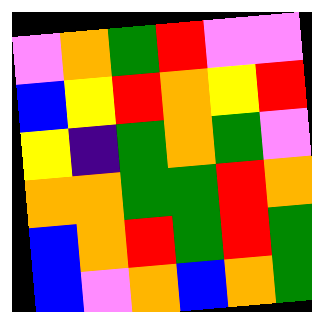[["violet", "orange", "green", "red", "violet", "violet"], ["blue", "yellow", "red", "orange", "yellow", "red"], ["yellow", "indigo", "green", "orange", "green", "violet"], ["orange", "orange", "green", "green", "red", "orange"], ["blue", "orange", "red", "green", "red", "green"], ["blue", "violet", "orange", "blue", "orange", "green"]]